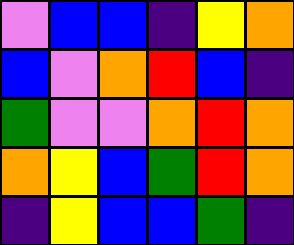[["violet", "blue", "blue", "indigo", "yellow", "orange"], ["blue", "violet", "orange", "red", "blue", "indigo"], ["green", "violet", "violet", "orange", "red", "orange"], ["orange", "yellow", "blue", "green", "red", "orange"], ["indigo", "yellow", "blue", "blue", "green", "indigo"]]